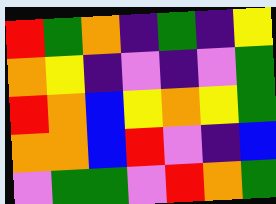[["red", "green", "orange", "indigo", "green", "indigo", "yellow"], ["orange", "yellow", "indigo", "violet", "indigo", "violet", "green"], ["red", "orange", "blue", "yellow", "orange", "yellow", "green"], ["orange", "orange", "blue", "red", "violet", "indigo", "blue"], ["violet", "green", "green", "violet", "red", "orange", "green"]]